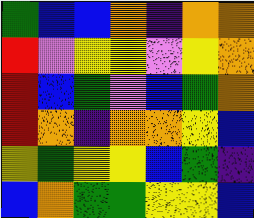[["green", "blue", "blue", "orange", "indigo", "orange", "orange"], ["red", "violet", "yellow", "yellow", "violet", "yellow", "orange"], ["red", "blue", "green", "violet", "blue", "green", "orange"], ["red", "orange", "indigo", "orange", "orange", "yellow", "blue"], ["yellow", "green", "yellow", "yellow", "blue", "green", "indigo"], ["blue", "orange", "green", "green", "yellow", "yellow", "blue"]]